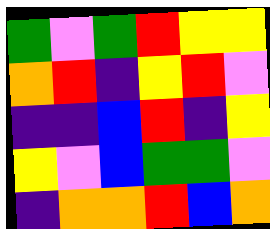[["green", "violet", "green", "red", "yellow", "yellow"], ["orange", "red", "indigo", "yellow", "red", "violet"], ["indigo", "indigo", "blue", "red", "indigo", "yellow"], ["yellow", "violet", "blue", "green", "green", "violet"], ["indigo", "orange", "orange", "red", "blue", "orange"]]